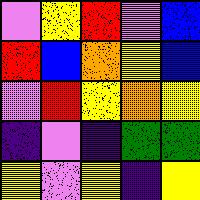[["violet", "yellow", "red", "violet", "blue"], ["red", "blue", "orange", "yellow", "blue"], ["violet", "red", "yellow", "orange", "yellow"], ["indigo", "violet", "indigo", "green", "green"], ["yellow", "violet", "yellow", "indigo", "yellow"]]